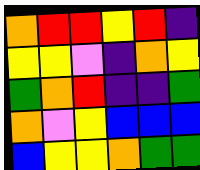[["orange", "red", "red", "yellow", "red", "indigo"], ["yellow", "yellow", "violet", "indigo", "orange", "yellow"], ["green", "orange", "red", "indigo", "indigo", "green"], ["orange", "violet", "yellow", "blue", "blue", "blue"], ["blue", "yellow", "yellow", "orange", "green", "green"]]